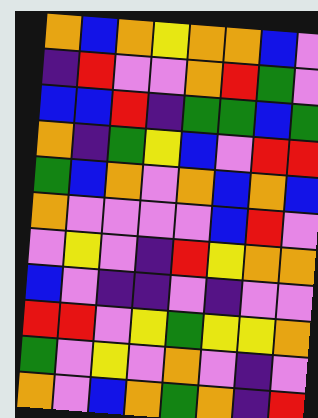[["orange", "blue", "orange", "yellow", "orange", "orange", "blue", "violet"], ["indigo", "red", "violet", "violet", "orange", "red", "green", "violet"], ["blue", "blue", "red", "indigo", "green", "green", "blue", "green"], ["orange", "indigo", "green", "yellow", "blue", "violet", "red", "red"], ["green", "blue", "orange", "violet", "orange", "blue", "orange", "blue"], ["orange", "violet", "violet", "violet", "violet", "blue", "red", "violet"], ["violet", "yellow", "violet", "indigo", "red", "yellow", "orange", "orange"], ["blue", "violet", "indigo", "indigo", "violet", "indigo", "violet", "violet"], ["red", "red", "violet", "yellow", "green", "yellow", "yellow", "orange"], ["green", "violet", "yellow", "violet", "orange", "violet", "indigo", "violet"], ["orange", "violet", "blue", "orange", "green", "orange", "indigo", "red"]]